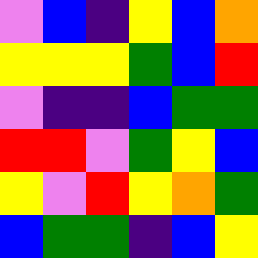[["violet", "blue", "indigo", "yellow", "blue", "orange"], ["yellow", "yellow", "yellow", "green", "blue", "red"], ["violet", "indigo", "indigo", "blue", "green", "green"], ["red", "red", "violet", "green", "yellow", "blue"], ["yellow", "violet", "red", "yellow", "orange", "green"], ["blue", "green", "green", "indigo", "blue", "yellow"]]